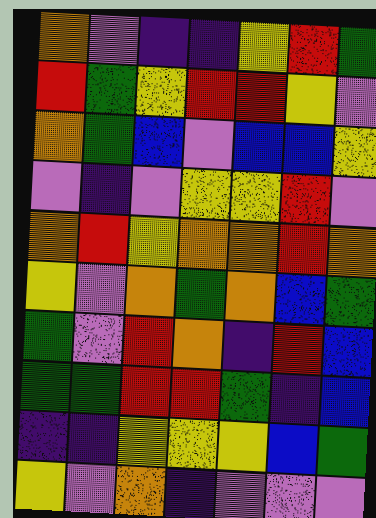[["orange", "violet", "indigo", "indigo", "yellow", "red", "green"], ["red", "green", "yellow", "red", "red", "yellow", "violet"], ["orange", "green", "blue", "violet", "blue", "blue", "yellow"], ["violet", "indigo", "violet", "yellow", "yellow", "red", "violet"], ["orange", "red", "yellow", "orange", "orange", "red", "orange"], ["yellow", "violet", "orange", "green", "orange", "blue", "green"], ["green", "violet", "red", "orange", "indigo", "red", "blue"], ["green", "green", "red", "red", "green", "indigo", "blue"], ["indigo", "indigo", "yellow", "yellow", "yellow", "blue", "green"], ["yellow", "violet", "orange", "indigo", "violet", "violet", "violet"]]